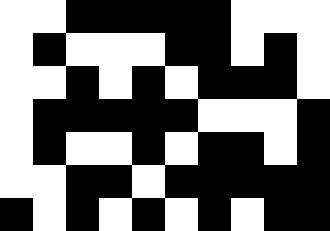[["white", "white", "black", "black", "black", "black", "black", "white", "white", "white"], ["white", "black", "white", "white", "white", "black", "black", "white", "black", "white"], ["white", "white", "black", "white", "black", "white", "black", "black", "black", "white"], ["white", "black", "black", "black", "black", "black", "white", "white", "white", "black"], ["white", "black", "white", "white", "black", "white", "black", "black", "white", "black"], ["white", "white", "black", "black", "white", "black", "black", "black", "black", "black"], ["black", "white", "black", "white", "black", "white", "black", "white", "black", "black"]]